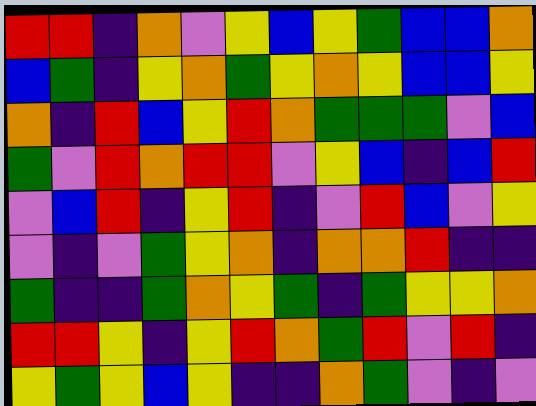[["red", "red", "indigo", "orange", "violet", "yellow", "blue", "yellow", "green", "blue", "blue", "orange"], ["blue", "green", "indigo", "yellow", "orange", "green", "yellow", "orange", "yellow", "blue", "blue", "yellow"], ["orange", "indigo", "red", "blue", "yellow", "red", "orange", "green", "green", "green", "violet", "blue"], ["green", "violet", "red", "orange", "red", "red", "violet", "yellow", "blue", "indigo", "blue", "red"], ["violet", "blue", "red", "indigo", "yellow", "red", "indigo", "violet", "red", "blue", "violet", "yellow"], ["violet", "indigo", "violet", "green", "yellow", "orange", "indigo", "orange", "orange", "red", "indigo", "indigo"], ["green", "indigo", "indigo", "green", "orange", "yellow", "green", "indigo", "green", "yellow", "yellow", "orange"], ["red", "red", "yellow", "indigo", "yellow", "red", "orange", "green", "red", "violet", "red", "indigo"], ["yellow", "green", "yellow", "blue", "yellow", "indigo", "indigo", "orange", "green", "violet", "indigo", "violet"]]